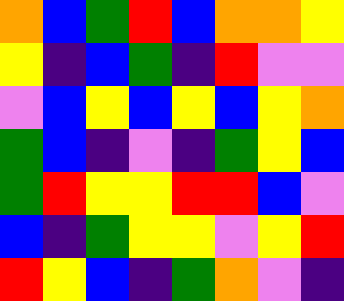[["orange", "blue", "green", "red", "blue", "orange", "orange", "yellow"], ["yellow", "indigo", "blue", "green", "indigo", "red", "violet", "violet"], ["violet", "blue", "yellow", "blue", "yellow", "blue", "yellow", "orange"], ["green", "blue", "indigo", "violet", "indigo", "green", "yellow", "blue"], ["green", "red", "yellow", "yellow", "red", "red", "blue", "violet"], ["blue", "indigo", "green", "yellow", "yellow", "violet", "yellow", "red"], ["red", "yellow", "blue", "indigo", "green", "orange", "violet", "indigo"]]